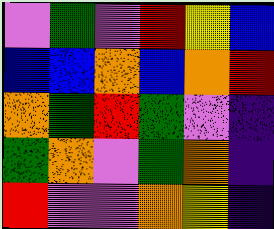[["violet", "green", "violet", "red", "yellow", "blue"], ["blue", "blue", "orange", "blue", "orange", "red"], ["orange", "green", "red", "green", "violet", "indigo"], ["green", "orange", "violet", "green", "orange", "indigo"], ["red", "violet", "violet", "orange", "yellow", "indigo"]]